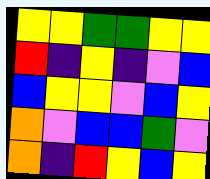[["yellow", "yellow", "green", "green", "yellow", "yellow"], ["red", "indigo", "yellow", "indigo", "violet", "blue"], ["blue", "yellow", "yellow", "violet", "blue", "yellow"], ["orange", "violet", "blue", "blue", "green", "violet"], ["orange", "indigo", "red", "yellow", "blue", "yellow"]]